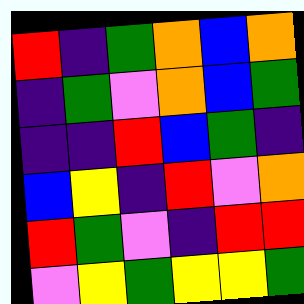[["red", "indigo", "green", "orange", "blue", "orange"], ["indigo", "green", "violet", "orange", "blue", "green"], ["indigo", "indigo", "red", "blue", "green", "indigo"], ["blue", "yellow", "indigo", "red", "violet", "orange"], ["red", "green", "violet", "indigo", "red", "red"], ["violet", "yellow", "green", "yellow", "yellow", "green"]]